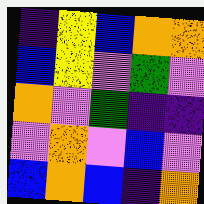[["indigo", "yellow", "blue", "orange", "orange"], ["blue", "yellow", "violet", "green", "violet"], ["orange", "violet", "green", "indigo", "indigo"], ["violet", "orange", "violet", "blue", "violet"], ["blue", "orange", "blue", "indigo", "orange"]]